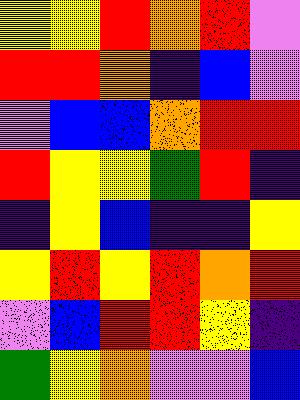[["yellow", "yellow", "red", "orange", "red", "violet"], ["red", "red", "orange", "indigo", "blue", "violet"], ["violet", "blue", "blue", "orange", "red", "red"], ["red", "yellow", "yellow", "green", "red", "indigo"], ["indigo", "yellow", "blue", "indigo", "indigo", "yellow"], ["yellow", "red", "yellow", "red", "orange", "red"], ["violet", "blue", "red", "red", "yellow", "indigo"], ["green", "yellow", "orange", "violet", "violet", "blue"]]